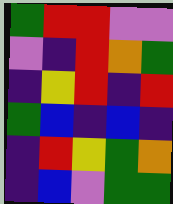[["green", "red", "red", "violet", "violet"], ["violet", "indigo", "red", "orange", "green"], ["indigo", "yellow", "red", "indigo", "red"], ["green", "blue", "indigo", "blue", "indigo"], ["indigo", "red", "yellow", "green", "orange"], ["indigo", "blue", "violet", "green", "green"]]